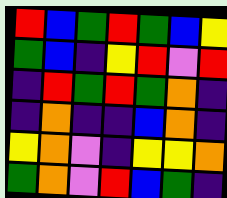[["red", "blue", "green", "red", "green", "blue", "yellow"], ["green", "blue", "indigo", "yellow", "red", "violet", "red"], ["indigo", "red", "green", "red", "green", "orange", "indigo"], ["indigo", "orange", "indigo", "indigo", "blue", "orange", "indigo"], ["yellow", "orange", "violet", "indigo", "yellow", "yellow", "orange"], ["green", "orange", "violet", "red", "blue", "green", "indigo"]]